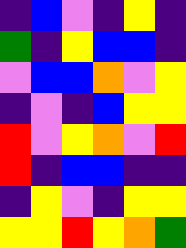[["indigo", "blue", "violet", "indigo", "yellow", "indigo"], ["green", "indigo", "yellow", "blue", "blue", "indigo"], ["violet", "blue", "blue", "orange", "violet", "yellow"], ["indigo", "violet", "indigo", "blue", "yellow", "yellow"], ["red", "violet", "yellow", "orange", "violet", "red"], ["red", "indigo", "blue", "blue", "indigo", "indigo"], ["indigo", "yellow", "violet", "indigo", "yellow", "yellow"], ["yellow", "yellow", "red", "yellow", "orange", "green"]]